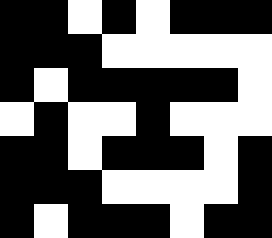[["black", "black", "white", "black", "white", "black", "black", "black"], ["black", "black", "black", "white", "white", "white", "white", "white"], ["black", "white", "black", "black", "black", "black", "black", "white"], ["white", "black", "white", "white", "black", "white", "white", "white"], ["black", "black", "white", "black", "black", "black", "white", "black"], ["black", "black", "black", "white", "white", "white", "white", "black"], ["black", "white", "black", "black", "black", "white", "black", "black"]]